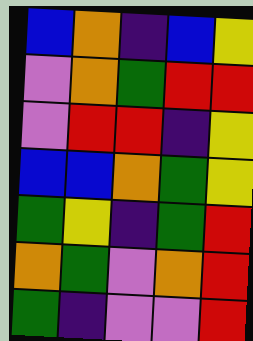[["blue", "orange", "indigo", "blue", "yellow"], ["violet", "orange", "green", "red", "red"], ["violet", "red", "red", "indigo", "yellow"], ["blue", "blue", "orange", "green", "yellow"], ["green", "yellow", "indigo", "green", "red"], ["orange", "green", "violet", "orange", "red"], ["green", "indigo", "violet", "violet", "red"]]